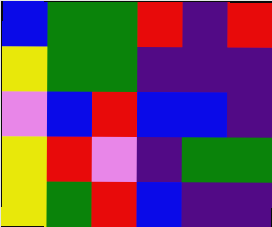[["blue", "green", "green", "red", "indigo", "red"], ["yellow", "green", "green", "indigo", "indigo", "indigo"], ["violet", "blue", "red", "blue", "blue", "indigo"], ["yellow", "red", "violet", "indigo", "green", "green"], ["yellow", "green", "red", "blue", "indigo", "indigo"]]